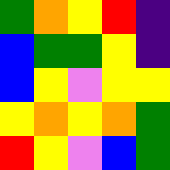[["green", "orange", "yellow", "red", "indigo"], ["blue", "green", "green", "yellow", "indigo"], ["blue", "yellow", "violet", "yellow", "yellow"], ["yellow", "orange", "yellow", "orange", "green"], ["red", "yellow", "violet", "blue", "green"]]